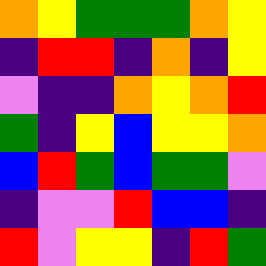[["orange", "yellow", "green", "green", "green", "orange", "yellow"], ["indigo", "red", "red", "indigo", "orange", "indigo", "yellow"], ["violet", "indigo", "indigo", "orange", "yellow", "orange", "red"], ["green", "indigo", "yellow", "blue", "yellow", "yellow", "orange"], ["blue", "red", "green", "blue", "green", "green", "violet"], ["indigo", "violet", "violet", "red", "blue", "blue", "indigo"], ["red", "violet", "yellow", "yellow", "indigo", "red", "green"]]